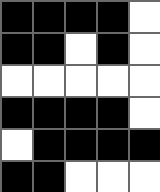[["black", "black", "black", "black", "white"], ["black", "black", "white", "black", "white"], ["white", "white", "white", "white", "white"], ["black", "black", "black", "black", "white"], ["white", "black", "black", "black", "black"], ["black", "black", "white", "white", "white"]]